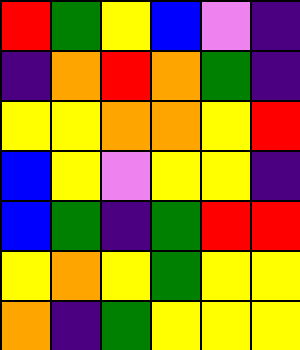[["red", "green", "yellow", "blue", "violet", "indigo"], ["indigo", "orange", "red", "orange", "green", "indigo"], ["yellow", "yellow", "orange", "orange", "yellow", "red"], ["blue", "yellow", "violet", "yellow", "yellow", "indigo"], ["blue", "green", "indigo", "green", "red", "red"], ["yellow", "orange", "yellow", "green", "yellow", "yellow"], ["orange", "indigo", "green", "yellow", "yellow", "yellow"]]